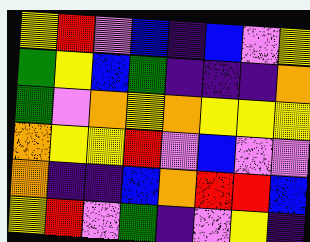[["yellow", "red", "violet", "blue", "indigo", "blue", "violet", "yellow"], ["green", "yellow", "blue", "green", "indigo", "indigo", "indigo", "orange"], ["green", "violet", "orange", "yellow", "orange", "yellow", "yellow", "yellow"], ["orange", "yellow", "yellow", "red", "violet", "blue", "violet", "violet"], ["orange", "indigo", "indigo", "blue", "orange", "red", "red", "blue"], ["yellow", "red", "violet", "green", "indigo", "violet", "yellow", "indigo"]]